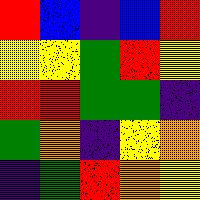[["red", "blue", "indigo", "blue", "red"], ["yellow", "yellow", "green", "red", "yellow"], ["red", "red", "green", "green", "indigo"], ["green", "orange", "indigo", "yellow", "orange"], ["indigo", "green", "red", "orange", "yellow"]]